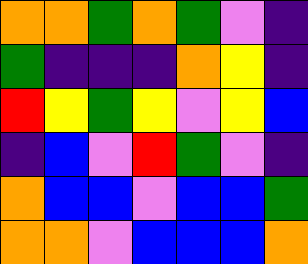[["orange", "orange", "green", "orange", "green", "violet", "indigo"], ["green", "indigo", "indigo", "indigo", "orange", "yellow", "indigo"], ["red", "yellow", "green", "yellow", "violet", "yellow", "blue"], ["indigo", "blue", "violet", "red", "green", "violet", "indigo"], ["orange", "blue", "blue", "violet", "blue", "blue", "green"], ["orange", "orange", "violet", "blue", "blue", "blue", "orange"]]